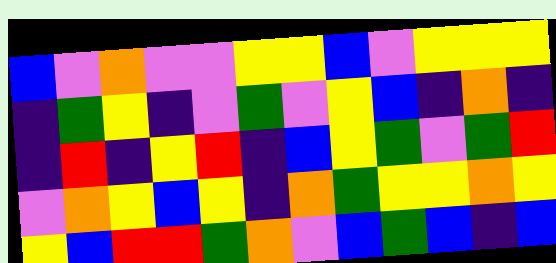[["blue", "violet", "orange", "violet", "violet", "yellow", "yellow", "blue", "violet", "yellow", "yellow", "yellow"], ["indigo", "green", "yellow", "indigo", "violet", "green", "violet", "yellow", "blue", "indigo", "orange", "indigo"], ["indigo", "red", "indigo", "yellow", "red", "indigo", "blue", "yellow", "green", "violet", "green", "red"], ["violet", "orange", "yellow", "blue", "yellow", "indigo", "orange", "green", "yellow", "yellow", "orange", "yellow"], ["yellow", "blue", "red", "red", "green", "orange", "violet", "blue", "green", "blue", "indigo", "blue"]]